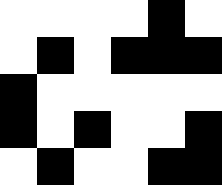[["white", "white", "white", "white", "black", "white"], ["white", "black", "white", "black", "black", "black"], ["black", "white", "white", "white", "white", "white"], ["black", "white", "black", "white", "white", "black"], ["white", "black", "white", "white", "black", "black"]]